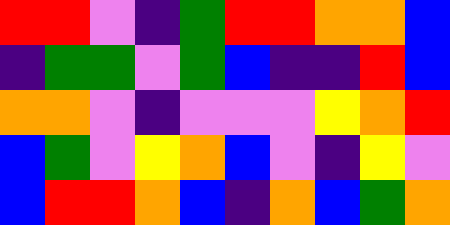[["red", "red", "violet", "indigo", "green", "red", "red", "orange", "orange", "blue"], ["indigo", "green", "green", "violet", "green", "blue", "indigo", "indigo", "red", "blue"], ["orange", "orange", "violet", "indigo", "violet", "violet", "violet", "yellow", "orange", "red"], ["blue", "green", "violet", "yellow", "orange", "blue", "violet", "indigo", "yellow", "violet"], ["blue", "red", "red", "orange", "blue", "indigo", "orange", "blue", "green", "orange"]]